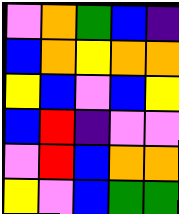[["violet", "orange", "green", "blue", "indigo"], ["blue", "orange", "yellow", "orange", "orange"], ["yellow", "blue", "violet", "blue", "yellow"], ["blue", "red", "indigo", "violet", "violet"], ["violet", "red", "blue", "orange", "orange"], ["yellow", "violet", "blue", "green", "green"]]